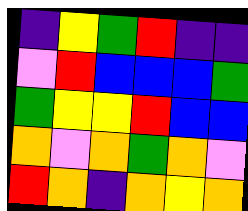[["indigo", "yellow", "green", "red", "indigo", "indigo"], ["violet", "red", "blue", "blue", "blue", "green"], ["green", "yellow", "yellow", "red", "blue", "blue"], ["orange", "violet", "orange", "green", "orange", "violet"], ["red", "orange", "indigo", "orange", "yellow", "orange"]]